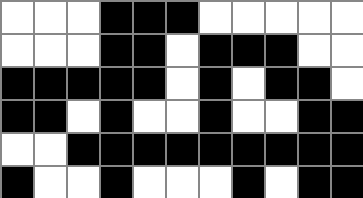[["white", "white", "white", "black", "black", "black", "white", "white", "white", "white", "white"], ["white", "white", "white", "black", "black", "white", "black", "black", "black", "white", "white"], ["black", "black", "black", "black", "black", "white", "black", "white", "black", "black", "white"], ["black", "black", "white", "black", "white", "white", "black", "white", "white", "black", "black"], ["white", "white", "black", "black", "black", "black", "black", "black", "black", "black", "black"], ["black", "white", "white", "black", "white", "white", "white", "black", "white", "black", "black"]]